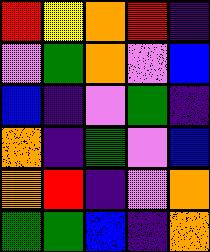[["red", "yellow", "orange", "red", "indigo"], ["violet", "green", "orange", "violet", "blue"], ["blue", "indigo", "violet", "green", "indigo"], ["orange", "indigo", "green", "violet", "blue"], ["orange", "red", "indigo", "violet", "orange"], ["green", "green", "blue", "indigo", "orange"]]